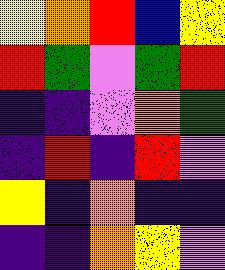[["yellow", "orange", "red", "blue", "yellow"], ["red", "green", "violet", "green", "red"], ["indigo", "indigo", "violet", "orange", "green"], ["indigo", "red", "indigo", "red", "violet"], ["yellow", "indigo", "orange", "indigo", "indigo"], ["indigo", "indigo", "orange", "yellow", "violet"]]